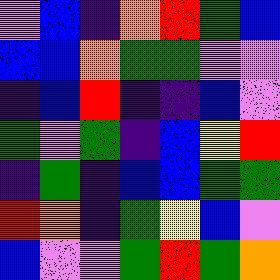[["violet", "blue", "indigo", "orange", "red", "green", "blue"], ["blue", "blue", "orange", "green", "green", "violet", "violet"], ["indigo", "blue", "red", "indigo", "indigo", "blue", "violet"], ["green", "violet", "green", "indigo", "blue", "yellow", "red"], ["indigo", "green", "indigo", "blue", "blue", "green", "green"], ["red", "orange", "indigo", "green", "yellow", "blue", "violet"], ["blue", "violet", "violet", "green", "red", "green", "orange"]]